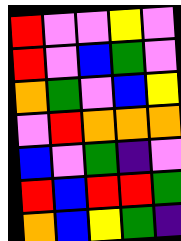[["red", "violet", "violet", "yellow", "violet"], ["red", "violet", "blue", "green", "violet"], ["orange", "green", "violet", "blue", "yellow"], ["violet", "red", "orange", "orange", "orange"], ["blue", "violet", "green", "indigo", "violet"], ["red", "blue", "red", "red", "green"], ["orange", "blue", "yellow", "green", "indigo"]]